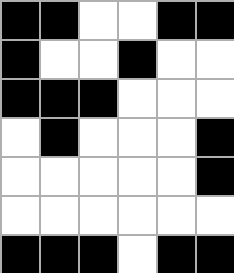[["black", "black", "white", "white", "black", "black"], ["black", "white", "white", "black", "white", "white"], ["black", "black", "black", "white", "white", "white"], ["white", "black", "white", "white", "white", "black"], ["white", "white", "white", "white", "white", "black"], ["white", "white", "white", "white", "white", "white"], ["black", "black", "black", "white", "black", "black"]]